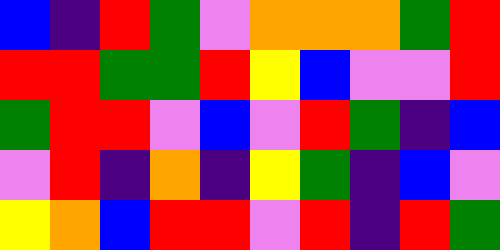[["blue", "indigo", "red", "green", "violet", "orange", "orange", "orange", "green", "red"], ["red", "red", "green", "green", "red", "yellow", "blue", "violet", "violet", "red"], ["green", "red", "red", "violet", "blue", "violet", "red", "green", "indigo", "blue"], ["violet", "red", "indigo", "orange", "indigo", "yellow", "green", "indigo", "blue", "violet"], ["yellow", "orange", "blue", "red", "red", "violet", "red", "indigo", "red", "green"]]